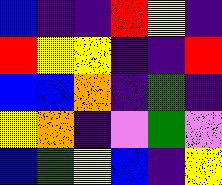[["blue", "indigo", "indigo", "red", "yellow", "indigo"], ["red", "yellow", "yellow", "indigo", "indigo", "red"], ["blue", "blue", "orange", "indigo", "green", "indigo"], ["yellow", "orange", "indigo", "violet", "green", "violet"], ["blue", "green", "yellow", "blue", "indigo", "yellow"]]